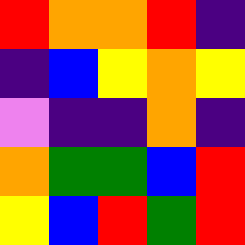[["red", "orange", "orange", "red", "indigo"], ["indigo", "blue", "yellow", "orange", "yellow"], ["violet", "indigo", "indigo", "orange", "indigo"], ["orange", "green", "green", "blue", "red"], ["yellow", "blue", "red", "green", "red"]]